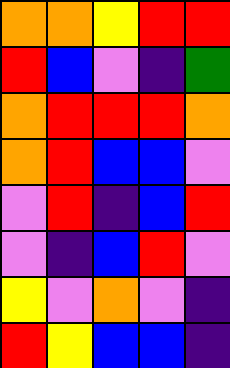[["orange", "orange", "yellow", "red", "red"], ["red", "blue", "violet", "indigo", "green"], ["orange", "red", "red", "red", "orange"], ["orange", "red", "blue", "blue", "violet"], ["violet", "red", "indigo", "blue", "red"], ["violet", "indigo", "blue", "red", "violet"], ["yellow", "violet", "orange", "violet", "indigo"], ["red", "yellow", "blue", "blue", "indigo"]]